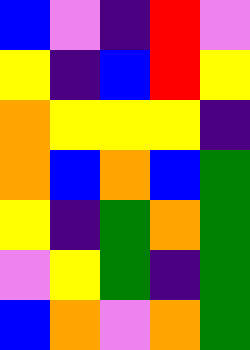[["blue", "violet", "indigo", "red", "violet"], ["yellow", "indigo", "blue", "red", "yellow"], ["orange", "yellow", "yellow", "yellow", "indigo"], ["orange", "blue", "orange", "blue", "green"], ["yellow", "indigo", "green", "orange", "green"], ["violet", "yellow", "green", "indigo", "green"], ["blue", "orange", "violet", "orange", "green"]]